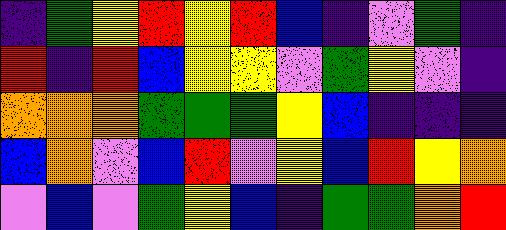[["indigo", "green", "yellow", "red", "yellow", "red", "blue", "indigo", "violet", "green", "indigo"], ["red", "indigo", "red", "blue", "yellow", "yellow", "violet", "green", "yellow", "violet", "indigo"], ["orange", "orange", "orange", "green", "green", "green", "yellow", "blue", "indigo", "indigo", "indigo"], ["blue", "orange", "violet", "blue", "red", "violet", "yellow", "blue", "red", "yellow", "orange"], ["violet", "blue", "violet", "green", "yellow", "blue", "indigo", "green", "green", "orange", "red"]]